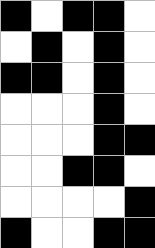[["black", "white", "black", "black", "white"], ["white", "black", "white", "black", "white"], ["black", "black", "white", "black", "white"], ["white", "white", "white", "black", "white"], ["white", "white", "white", "black", "black"], ["white", "white", "black", "black", "white"], ["white", "white", "white", "white", "black"], ["black", "white", "white", "black", "black"]]